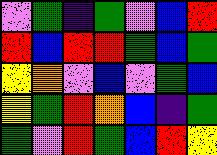[["violet", "green", "indigo", "green", "violet", "blue", "red"], ["red", "blue", "red", "red", "green", "blue", "green"], ["yellow", "orange", "violet", "blue", "violet", "green", "blue"], ["yellow", "green", "red", "orange", "blue", "indigo", "green"], ["green", "violet", "red", "green", "blue", "red", "yellow"]]